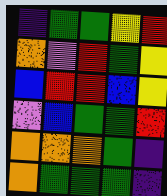[["indigo", "green", "green", "yellow", "red"], ["orange", "violet", "red", "green", "yellow"], ["blue", "red", "red", "blue", "yellow"], ["violet", "blue", "green", "green", "red"], ["orange", "orange", "orange", "green", "indigo"], ["orange", "green", "green", "green", "indigo"]]